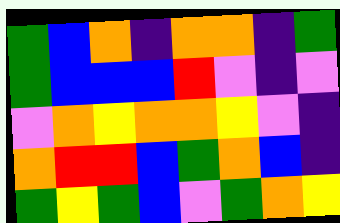[["green", "blue", "orange", "indigo", "orange", "orange", "indigo", "green"], ["green", "blue", "blue", "blue", "red", "violet", "indigo", "violet"], ["violet", "orange", "yellow", "orange", "orange", "yellow", "violet", "indigo"], ["orange", "red", "red", "blue", "green", "orange", "blue", "indigo"], ["green", "yellow", "green", "blue", "violet", "green", "orange", "yellow"]]